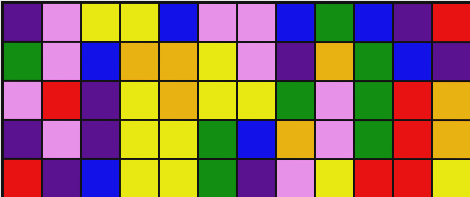[["indigo", "violet", "yellow", "yellow", "blue", "violet", "violet", "blue", "green", "blue", "indigo", "red"], ["green", "violet", "blue", "orange", "orange", "yellow", "violet", "indigo", "orange", "green", "blue", "indigo"], ["violet", "red", "indigo", "yellow", "orange", "yellow", "yellow", "green", "violet", "green", "red", "orange"], ["indigo", "violet", "indigo", "yellow", "yellow", "green", "blue", "orange", "violet", "green", "red", "orange"], ["red", "indigo", "blue", "yellow", "yellow", "green", "indigo", "violet", "yellow", "red", "red", "yellow"]]